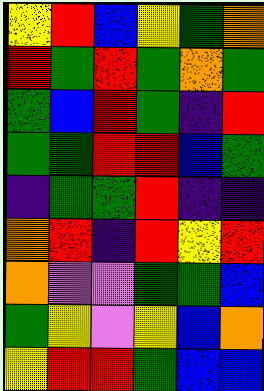[["yellow", "red", "blue", "yellow", "green", "orange"], ["red", "green", "red", "green", "orange", "green"], ["green", "blue", "red", "green", "indigo", "red"], ["green", "green", "red", "red", "blue", "green"], ["indigo", "green", "green", "red", "indigo", "indigo"], ["orange", "red", "indigo", "red", "yellow", "red"], ["orange", "violet", "violet", "green", "green", "blue"], ["green", "yellow", "violet", "yellow", "blue", "orange"], ["yellow", "red", "red", "green", "blue", "blue"]]